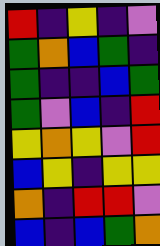[["red", "indigo", "yellow", "indigo", "violet"], ["green", "orange", "blue", "green", "indigo"], ["green", "indigo", "indigo", "blue", "green"], ["green", "violet", "blue", "indigo", "red"], ["yellow", "orange", "yellow", "violet", "red"], ["blue", "yellow", "indigo", "yellow", "yellow"], ["orange", "indigo", "red", "red", "violet"], ["blue", "indigo", "blue", "green", "orange"]]